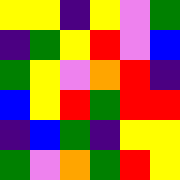[["yellow", "yellow", "indigo", "yellow", "violet", "green"], ["indigo", "green", "yellow", "red", "violet", "blue"], ["green", "yellow", "violet", "orange", "red", "indigo"], ["blue", "yellow", "red", "green", "red", "red"], ["indigo", "blue", "green", "indigo", "yellow", "yellow"], ["green", "violet", "orange", "green", "red", "yellow"]]